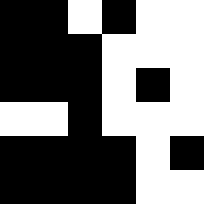[["black", "black", "white", "black", "white", "white"], ["black", "black", "black", "white", "white", "white"], ["black", "black", "black", "white", "black", "white"], ["white", "white", "black", "white", "white", "white"], ["black", "black", "black", "black", "white", "black"], ["black", "black", "black", "black", "white", "white"]]